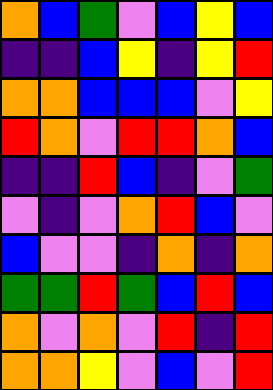[["orange", "blue", "green", "violet", "blue", "yellow", "blue"], ["indigo", "indigo", "blue", "yellow", "indigo", "yellow", "red"], ["orange", "orange", "blue", "blue", "blue", "violet", "yellow"], ["red", "orange", "violet", "red", "red", "orange", "blue"], ["indigo", "indigo", "red", "blue", "indigo", "violet", "green"], ["violet", "indigo", "violet", "orange", "red", "blue", "violet"], ["blue", "violet", "violet", "indigo", "orange", "indigo", "orange"], ["green", "green", "red", "green", "blue", "red", "blue"], ["orange", "violet", "orange", "violet", "red", "indigo", "red"], ["orange", "orange", "yellow", "violet", "blue", "violet", "red"]]